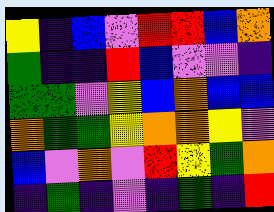[["yellow", "indigo", "blue", "violet", "red", "red", "blue", "orange"], ["green", "indigo", "indigo", "red", "blue", "violet", "violet", "indigo"], ["green", "green", "violet", "yellow", "blue", "orange", "blue", "blue"], ["orange", "green", "green", "yellow", "orange", "orange", "yellow", "violet"], ["blue", "violet", "orange", "violet", "red", "yellow", "green", "orange"], ["indigo", "green", "indigo", "violet", "indigo", "green", "indigo", "red"]]